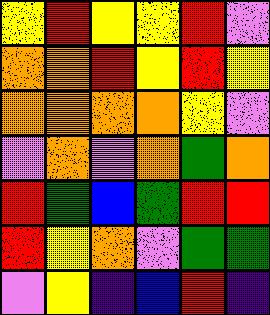[["yellow", "red", "yellow", "yellow", "red", "violet"], ["orange", "orange", "red", "yellow", "red", "yellow"], ["orange", "orange", "orange", "orange", "yellow", "violet"], ["violet", "orange", "violet", "orange", "green", "orange"], ["red", "green", "blue", "green", "red", "red"], ["red", "yellow", "orange", "violet", "green", "green"], ["violet", "yellow", "indigo", "blue", "red", "indigo"]]